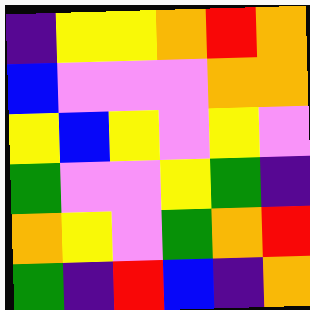[["indigo", "yellow", "yellow", "orange", "red", "orange"], ["blue", "violet", "violet", "violet", "orange", "orange"], ["yellow", "blue", "yellow", "violet", "yellow", "violet"], ["green", "violet", "violet", "yellow", "green", "indigo"], ["orange", "yellow", "violet", "green", "orange", "red"], ["green", "indigo", "red", "blue", "indigo", "orange"]]